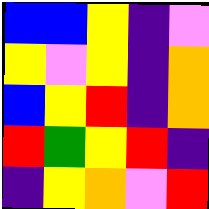[["blue", "blue", "yellow", "indigo", "violet"], ["yellow", "violet", "yellow", "indigo", "orange"], ["blue", "yellow", "red", "indigo", "orange"], ["red", "green", "yellow", "red", "indigo"], ["indigo", "yellow", "orange", "violet", "red"]]